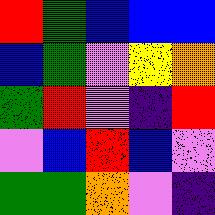[["red", "green", "blue", "blue", "blue"], ["blue", "green", "violet", "yellow", "orange"], ["green", "red", "violet", "indigo", "red"], ["violet", "blue", "red", "blue", "violet"], ["green", "green", "orange", "violet", "indigo"]]